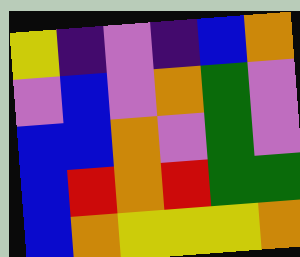[["yellow", "indigo", "violet", "indigo", "blue", "orange"], ["violet", "blue", "violet", "orange", "green", "violet"], ["blue", "blue", "orange", "violet", "green", "violet"], ["blue", "red", "orange", "red", "green", "green"], ["blue", "orange", "yellow", "yellow", "yellow", "orange"]]